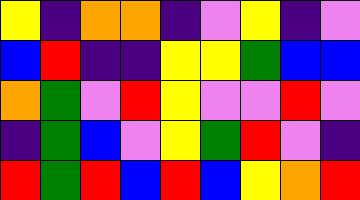[["yellow", "indigo", "orange", "orange", "indigo", "violet", "yellow", "indigo", "violet"], ["blue", "red", "indigo", "indigo", "yellow", "yellow", "green", "blue", "blue"], ["orange", "green", "violet", "red", "yellow", "violet", "violet", "red", "violet"], ["indigo", "green", "blue", "violet", "yellow", "green", "red", "violet", "indigo"], ["red", "green", "red", "blue", "red", "blue", "yellow", "orange", "red"]]